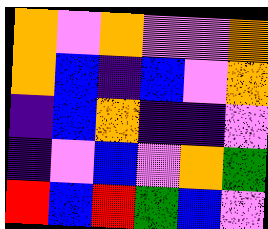[["orange", "violet", "orange", "violet", "violet", "orange"], ["orange", "blue", "indigo", "blue", "violet", "orange"], ["indigo", "blue", "orange", "indigo", "indigo", "violet"], ["indigo", "violet", "blue", "violet", "orange", "green"], ["red", "blue", "red", "green", "blue", "violet"]]